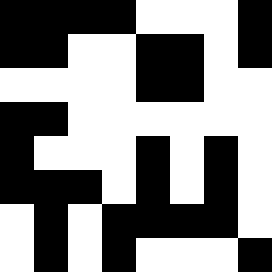[["black", "black", "black", "black", "white", "white", "white", "black"], ["black", "black", "white", "white", "black", "black", "white", "black"], ["white", "white", "white", "white", "black", "black", "white", "white"], ["black", "black", "white", "white", "white", "white", "white", "white"], ["black", "white", "white", "white", "black", "white", "black", "white"], ["black", "black", "black", "white", "black", "white", "black", "white"], ["white", "black", "white", "black", "black", "black", "black", "white"], ["white", "black", "white", "black", "white", "white", "white", "black"]]